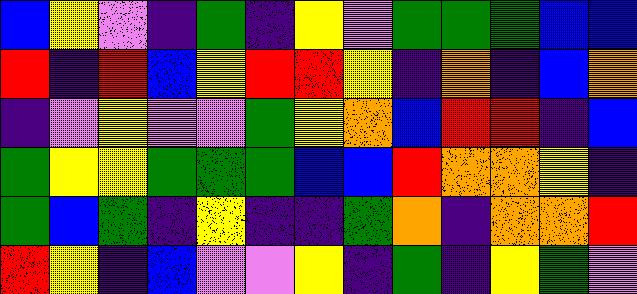[["blue", "yellow", "violet", "indigo", "green", "indigo", "yellow", "violet", "green", "green", "green", "blue", "blue"], ["red", "indigo", "red", "blue", "yellow", "red", "red", "yellow", "indigo", "orange", "indigo", "blue", "orange"], ["indigo", "violet", "yellow", "violet", "violet", "green", "yellow", "orange", "blue", "red", "red", "indigo", "blue"], ["green", "yellow", "yellow", "green", "green", "green", "blue", "blue", "red", "orange", "orange", "yellow", "indigo"], ["green", "blue", "green", "indigo", "yellow", "indigo", "indigo", "green", "orange", "indigo", "orange", "orange", "red"], ["red", "yellow", "indigo", "blue", "violet", "violet", "yellow", "indigo", "green", "indigo", "yellow", "green", "violet"]]